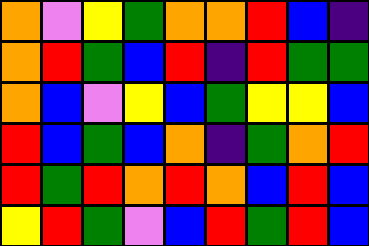[["orange", "violet", "yellow", "green", "orange", "orange", "red", "blue", "indigo"], ["orange", "red", "green", "blue", "red", "indigo", "red", "green", "green"], ["orange", "blue", "violet", "yellow", "blue", "green", "yellow", "yellow", "blue"], ["red", "blue", "green", "blue", "orange", "indigo", "green", "orange", "red"], ["red", "green", "red", "orange", "red", "orange", "blue", "red", "blue"], ["yellow", "red", "green", "violet", "blue", "red", "green", "red", "blue"]]